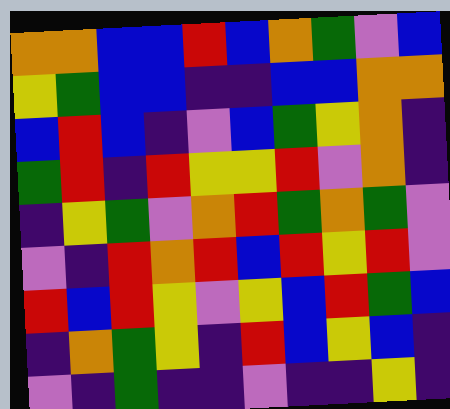[["orange", "orange", "blue", "blue", "red", "blue", "orange", "green", "violet", "blue"], ["yellow", "green", "blue", "blue", "indigo", "indigo", "blue", "blue", "orange", "orange"], ["blue", "red", "blue", "indigo", "violet", "blue", "green", "yellow", "orange", "indigo"], ["green", "red", "indigo", "red", "yellow", "yellow", "red", "violet", "orange", "indigo"], ["indigo", "yellow", "green", "violet", "orange", "red", "green", "orange", "green", "violet"], ["violet", "indigo", "red", "orange", "red", "blue", "red", "yellow", "red", "violet"], ["red", "blue", "red", "yellow", "violet", "yellow", "blue", "red", "green", "blue"], ["indigo", "orange", "green", "yellow", "indigo", "red", "blue", "yellow", "blue", "indigo"], ["violet", "indigo", "green", "indigo", "indigo", "violet", "indigo", "indigo", "yellow", "indigo"]]